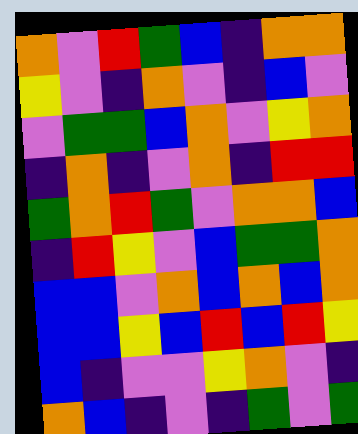[["orange", "violet", "red", "green", "blue", "indigo", "orange", "orange"], ["yellow", "violet", "indigo", "orange", "violet", "indigo", "blue", "violet"], ["violet", "green", "green", "blue", "orange", "violet", "yellow", "orange"], ["indigo", "orange", "indigo", "violet", "orange", "indigo", "red", "red"], ["green", "orange", "red", "green", "violet", "orange", "orange", "blue"], ["indigo", "red", "yellow", "violet", "blue", "green", "green", "orange"], ["blue", "blue", "violet", "orange", "blue", "orange", "blue", "orange"], ["blue", "blue", "yellow", "blue", "red", "blue", "red", "yellow"], ["blue", "indigo", "violet", "violet", "yellow", "orange", "violet", "indigo"], ["orange", "blue", "indigo", "violet", "indigo", "green", "violet", "green"]]